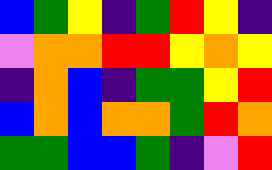[["blue", "green", "yellow", "indigo", "green", "red", "yellow", "indigo"], ["violet", "orange", "orange", "red", "red", "yellow", "orange", "yellow"], ["indigo", "orange", "blue", "indigo", "green", "green", "yellow", "red"], ["blue", "orange", "blue", "orange", "orange", "green", "red", "orange"], ["green", "green", "blue", "blue", "green", "indigo", "violet", "red"]]